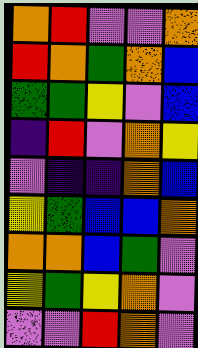[["orange", "red", "violet", "violet", "orange"], ["red", "orange", "green", "orange", "blue"], ["green", "green", "yellow", "violet", "blue"], ["indigo", "red", "violet", "orange", "yellow"], ["violet", "indigo", "indigo", "orange", "blue"], ["yellow", "green", "blue", "blue", "orange"], ["orange", "orange", "blue", "green", "violet"], ["yellow", "green", "yellow", "orange", "violet"], ["violet", "violet", "red", "orange", "violet"]]